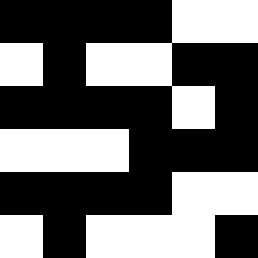[["black", "black", "black", "black", "white", "white"], ["white", "black", "white", "white", "black", "black"], ["black", "black", "black", "black", "white", "black"], ["white", "white", "white", "black", "black", "black"], ["black", "black", "black", "black", "white", "white"], ["white", "black", "white", "white", "white", "black"]]